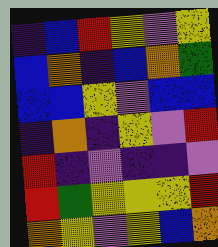[["indigo", "blue", "red", "yellow", "violet", "yellow"], ["blue", "orange", "indigo", "blue", "orange", "green"], ["blue", "blue", "yellow", "violet", "blue", "blue"], ["indigo", "orange", "indigo", "yellow", "violet", "red"], ["red", "indigo", "violet", "indigo", "indigo", "violet"], ["red", "green", "yellow", "yellow", "yellow", "red"], ["orange", "yellow", "violet", "yellow", "blue", "orange"]]